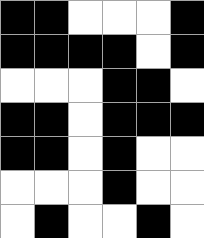[["black", "black", "white", "white", "white", "black"], ["black", "black", "black", "black", "white", "black"], ["white", "white", "white", "black", "black", "white"], ["black", "black", "white", "black", "black", "black"], ["black", "black", "white", "black", "white", "white"], ["white", "white", "white", "black", "white", "white"], ["white", "black", "white", "white", "black", "white"]]